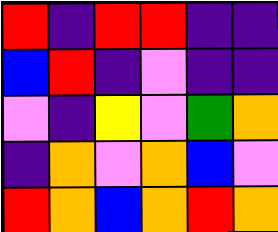[["red", "indigo", "red", "red", "indigo", "indigo"], ["blue", "red", "indigo", "violet", "indigo", "indigo"], ["violet", "indigo", "yellow", "violet", "green", "orange"], ["indigo", "orange", "violet", "orange", "blue", "violet"], ["red", "orange", "blue", "orange", "red", "orange"]]